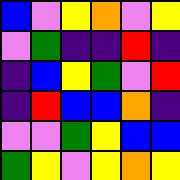[["blue", "violet", "yellow", "orange", "violet", "yellow"], ["violet", "green", "indigo", "indigo", "red", "indigo"], ["indigo", "blue", "yellow", "green", "violet", "red"], ["indigo", "red", "blue", "blue", "orange", "indigo"], ["violet", "violet", "green", "yellow", "blue", "blue"], ["green", "yellow", "violet", "yellow", "orange", "yellow"]]